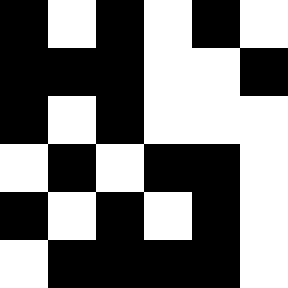[["black", "white", "black", "white", "black", "white"], ["black", "black", "black", "white", "white", "black"], ["black", "white", "black", "white", "white", "white"], ["white", "black", "white", "black", "black", "white"], ["black", "white", "black", "white", "black", "white"], ["white", "black", "black", "black", "black", "white"]]